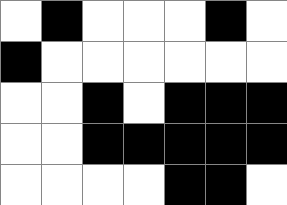[["white", "black", "white", "white", "white", "black", "white"], ["black", "white", "white", "white", "white", "white", "white"], ["white", "white", "black", "white", "black", "black", "black"], ["white", "white", "black", "black", "black", "black", "black"], ["white", "white", "white", "white", "black", "black", "white"]]